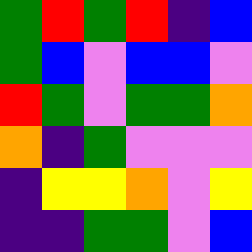[["green", "red", "green", "red", "indigo", "blue"], ["green", "blue", "violet", "blue", "blue", "violet"], ["red", "green", "violet", "green", "green", "orange"], ["orange", "indigo", "green", "violet", "violet", "violet"], ["indigo", "yellow", "yellow", "orange", "violet", "yellow"], ["indigo", "indigo", "green", "green", "violet", "blue"]]